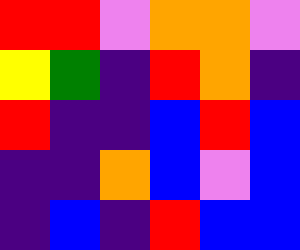[["red", "red", "violet", "orange", "orange", "violet"], ["yellow", "green", "indigo", "red", "orange", "indigo"], ["red", "indigo", "indigo", "blue", "red", "blue"], ["indigo", "indigo", "orange", "blue", "violet", "blue"], ["indigo", "blue", "indigo", "red", "blue", "blue"]]